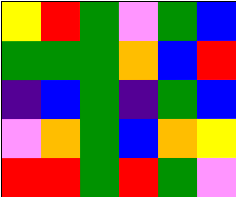[["yellow", "red", "green", "violet", "green", "blue"], ["green", "green", "green", "orange", "blue", "red"], ["indigo", "blue", "green", "indigo", "green", "blue"], ["violet", "orange", "green", "blue", "orange", "yellow"], ["red", "red", "green", "red", "green", "violet"]]